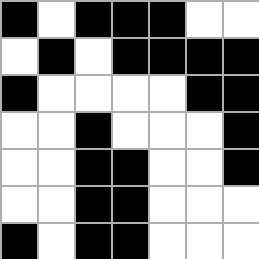[["black", "white", "black", "black", "black", "white", "white"], ["white", "black", "white", "black", "black", "black", "black"], ["black", "white", "white", "white", "white", "black", "black"], ["white", "white", "black", "white", "white", "white", "black"], ["white", "white", "black", "black", "white", "white", "black"], ["white", "white", "black", "black", "white", "white", "white"], ["black", "white", "black", "black", "white", "white", "white"]]